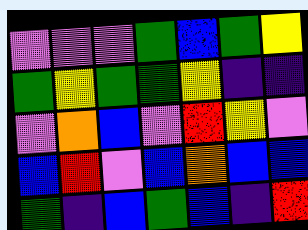[["violet", "violet", "violet", "green", "blue", "green", "yellow"], ["green", "yellow", "green", "green", "yellow", "indigo", "indigo"], ["violet", "orange", "blue", "violet", "red", "yellow", "violet"], ["blue", "red", "violet", "blue", "orange", "blue", "blue"], ["green", "indigo", "blue", "green", "blue", "indigo", "red"]]